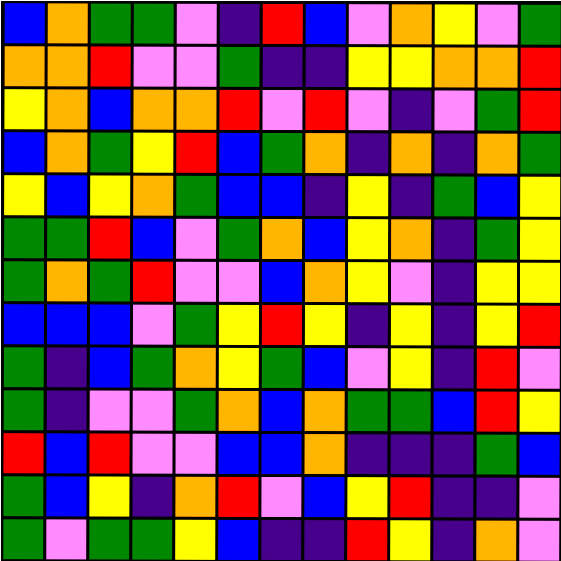[["blue", "orange", "green", "green", "violet", "indigo", "red", "blue", "violet", "orange", "yellow", "violet", "green"], ["orange", "orange", "red", "violet", "violet", "green", "indigo", "indigo", "yellow", "yellow", "orange", "orange", "red"], ["yellow", "orange", "blue", "orange", "orange", "red", "violet", "red", "violet", "indigo", "violet", "green", "red"], ["blue", "orange", "green", "yellow", "red", "blue", "green", "orange", "indigo", "orange", "indigo", "orange", "green"], ["yellow", "blue", "yellow", "orange", "green", "blue", "blue", "indigo", "yellow", "indigo", "green", "blue", "yellow"], ["green", "green", "red", "blue", "violet", "green", "orange", "blue", "yellow", "orange", "indigo", "green", "yellow"], ["green", "orange", "green", "red", "violet", "violet", "blue", "orange", "yellow", "violet", "indigo", "yellow", "yellow"], ["blue", "blue", "blue", "violet", "green", "yellow", "red", "yellow", "indigo", "yellow", "indigo", "yellow", "red"], ["green", "indigo", "blue", "green", "orange", "yellow", "green", "blue", "violet", "yellow", "indigo", "red", "violet"], ["green", "indigo", "violet", "violet", "green", "orange", "blue", "orange", "green", "green", "blue", "red", "yellow"], ["red", "blue", "red", "violet", "violet", "blue", "blue", "orange", "indigo", "indigo", "indigo", "green", "blue"], ["green", "blue", "yellow", "indigo", "orange", "red", "violet", "blue", "yellow", "red", "indigo", "indigo", "violet"], ["green", "violet", "green", "green", "yellow", "blue", "indigo", "indigo", "red", "yellow", "indigo", "orange", "violet"]]